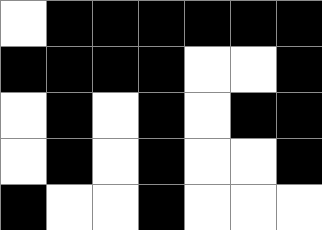[["white", "black", "black", "black", "black", "black", "black"], ["black", "black", "black", "black", "white", "white", "black"], ["white", "black", "white", "black", "white", "black", "black"], ["white", "black", "white", "black", "white", "white", "black"], ["black", "white", "white", "black", "white", "white", "white"]]